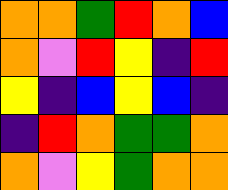[["orange", "orange", "green", "red", "orange", "blue"], ["orange", "violet", "red", "yellow", "indigo", "red"], ["yellow", "indigo", "blue", "yellow", "blue", "indigo"], ["indigo", "red", "orange", "green", "green", "orange"], ["orange", "violet", "yellow", "green", "orange", "orange"]]